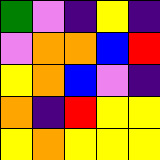[["green", "violet", "indigo", "yellow", "indigo"], ["violet", "orange", "orange", "blue", "red"], ["yellow", "orange", "blue", "violet", "indigo"], ["orange", "indigo", "red", "yellow", "yellow"], ["yellow", "orange", "yellow", "yellow", "yellow"]]